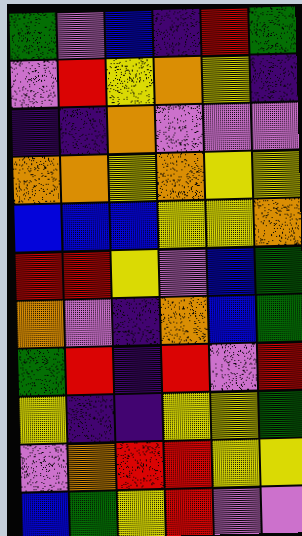[["green", "violet", "blue", "indigo", "red", "green"], ["violet", "red", "yellow", "orange", "yellow", "indigo"], ["indigo", "indigo", "orange", "violet", "violet", "violet"], ["orange", "orange", "yellow", "orange", "yellow", "yellow"], ["blue", "blue", "blue", "yellow", "yellow", "orange"], ["red", "red", "yellow", "violet", "blue", "green"], ["orange", "violet", "indigo", "orange", "blue", "green"], ["green", "red", "indigo", "red", "violet", "red"], ["yellow", "indigo", "indigo", "yellow", "yellow", "green"], ["violet", "orange", "red", "red", "yellow", "yellow"], ["blue", "green", "yellow", "red", "violet", "violet"]]